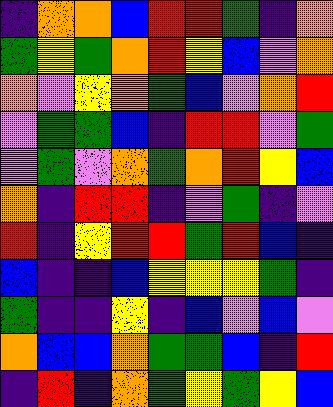[["indigo", "orange", "orange", "blue", "red", "red", "green", "indigo", "orange"], ["green", "yellow", "green", "orange", "red", "yellow", "blue", "violet", "orange"], ["orange", "violet", "yellow", "orange", "green", "blue", "violet", "orange", "red"], ["violet", "green", "green", "blue", "indigo", "red", "red", "violet", "green"], ["violet", "green", "violet", "orange", "green", "orange", "red", "yellow", "blue"], ["orange", "indigo", "red", "red", "indigo", "violet", "green", "indigo", "violet"], ["red", "indigo", "yellow", "red", "red", "green", "red", "blue", "indigo"], ["blue", "indigo", "indigo", "blue", "yellow", "yellow", "yellow", "green", "indigo"], ["green", "indigo", "indigo", "yellow", "indigo", "blue", "violet", "blue", "violet"], ["orange", "blue", "blue", "orange", "green", "green", "blue", "indigo", "red"], ["indigo", "red", "indigo", "orange", "green", "yellow", "green", "yellow", "blue"]]